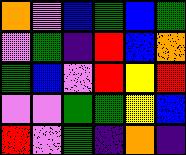[["orange", "violet", "blue", "green", "blue", "green"], ["violet", "green", "indigo", "red", "blue", "orange"], ["green", "blue", "violet", "red", "yellow", "red"], ["violet", "violet", "green", "green", "yellow", "blue"], ["red", "violet", "green", "indigo", "orange", "indigo"]]